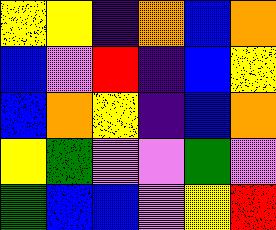[["yellow", "yellow", "indigo", "orange", "blue", "orange"], ["blue", "violet", "red", "indigo", "blue", "yellow"], ["blue", "orange", "yellow", "indigo", "blue", "orange"], ["yellow", "green", "violet", "violet", "green", "violet"], ["green", "blue", "blue", "violet", "yellow", "red"]]